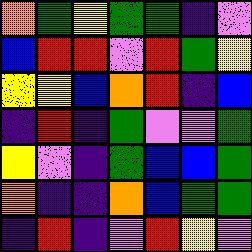[["orange", "green", "yellow", "green", "green", "indigo", "violet"], ["blue", "red", "red", "violet", "red", "green", "yellow"], ["yellow", "yellow", "blue", "orange", "red", "indigo", "blue"], ["indigo", "red", "indigo", "green", "violet", "violet", "green"], ["yellow", "violet", "indigo", "green", "blue", "blue", "green"], ["orange", "indigo", "indigo", "orange", "blue", "green", "green"], ["indigo", "red", "indigo", "violet", "red", "yellow", "violet"]]